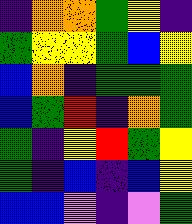[["indigo", "orange", "orange", "green", "yellow", "indigo"], ["green", "yellow", "yellow", "green", "blue", "yellow"], ["blue", "orange", "indigo", "green", "green", "green"], ["blue", "green", "red", "indigo", "orange", "green"], ["green", "indigo", "yellow", "red", "green", "yellow"], ["green", "indigo", "blue", "indigo", "blue", "yellow"], ["blue", "blue", "violet", "indigo", "violet", "green"]]